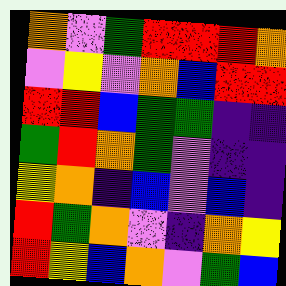[["orange", "violet", "green", "red", "red", "red", "orange"], ["violet", "yellow", "violet", "orange", "blue", "red", "red"], ["red", "red", "blue", "green", "green", "indigo", "indigo"], ["green", "red", "orange", "green", "violet", "indigo", "indigo"], ["yellow", "orange", "indigo", "blue", "violet", "blue", "indigo"], ["red", "green", "orange", "violet", "indigo", "orange", "yellow"], ["red", "yellow", "blue", "orange", "violet", "green", "blue"]]